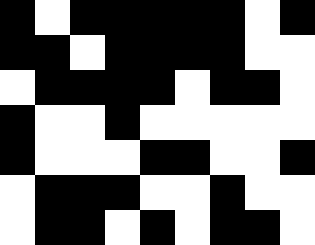[["black", "white", "black", "black", "black", "black", "black", "white", "black"], ["black", "black", "white", "black", "black", "black", "black", "white", "white"], ["white", "black", "black", "black", "black", "white", "black", "black", "white"], ["black", "white", "white", "black", "white", "white", "white", "white", "white"], ["black", "white", "white", "white", "black", "black", "white", "white", "black"], ["white", "black", "black", "black", "white", "white", "black", "white", "white"], ["white", "black", "black", "white", "black", "white", "black", "black", "white"]]